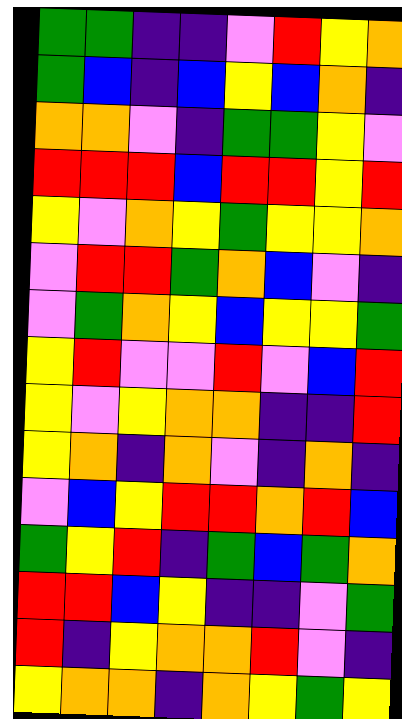[["green", "green", "indigo", "indigo", "violet", "red", "yellow", "orange"], ["green", "blue", "indigo", "blue", "yellow", "blue", "orange", "indigo"], ["orange", "orange", "violet", "indigo", "green", "green", "yellow", "violet"], ["red", "red", "red", "blue", "red", "red", "yellow", "red"], ["yellow", "violet", "orange", "yellow", "green", "yellow", "yellow", "orange"], ["violet", "red", "red", "green", "orange", "blue", "violet", "indigo"], ["violet", "green", "orange", "yellow", "blue", "yellow", "yellow", "green"], ["yellow", "red", "violet", "violet", "red", "violet", "blue", "red"], ["yellow", "violet", "yellow", "orange", "orange", "indigo", "indigo", "red"], ["yellow", "orange", "indigo", "orange", "violet", "indigo", "orange", "indigo"], ["violet", "blue", "yellow", "red", "red", "orange", "red", "blue"], ["green", "yellow", "red", "indigo", "green", "blue", "green", "orange"], ["red", "red", "blue", "yellow", "indigo", "indigo", "violet", "green"], ["red", "indigo", "yellow", "orange", "orange", "red", "violet", "indigo"], ["yellow", "orange", "orange", "indigo", "orange", "yellow", "green", "yellow"]]